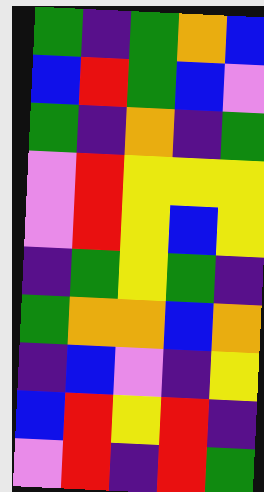[["green", "indigo", "green", "orange", "blue"], ["blue", "red", "green", "blue", "violet"], ["green", "indigo", "orange", "indigo", "green"], ["violet", "red", "yellow", "yellow", "yellow"], ["violet", "red", "yellow", "blue", "yellow"], ["indigo", "green", "yellow", "green", "indigo"], ["green", "orange", "orange", "blue", "orange"], ["indigo", "blue", "violet", "indigo", "yellow"], ["blue", "red", "yellow", "red", "indigo"], ["violet", "red", "indigo", "red", "green"]]